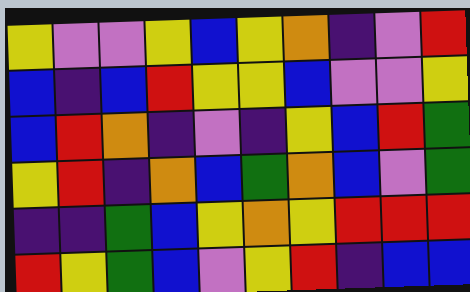[["yellow", "violet", "violet", "yellow", "blue", "yellow", "orange", "indigo", "violet", "red"], ["blue", "indigo", "blue", "red", "yellow", "yellow", "blue", "violet", "violet", "yellow"], ["blue", "red", "orange", "indigo", "violet", "indigo", "yellow", "blue", "red", "green"], ["yellow", "red", "indigo", "orange", "blue", "green", "orange", "blue", "violet", "green"], ["indigo", "indigo", "green", "blue", "yellow", "orange", "yellow", "red", "red", "red"], ["red", "yellow", "green", "blue", "violet", "yellow", "red", "indigo", "blue", "blue"]]